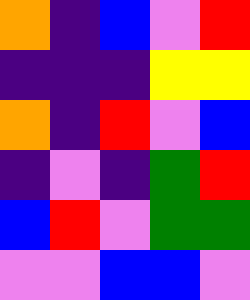[["orange", "indigo", "blue", "violet", "red"], ["indigo", "indigo", "indigo", "yellow", "yellow"], ["orange", "indigo", "red", "violet", "blue"], ["indigo", "violet", "indigo", "green", "red"], ["blue", "red", "violet", "green", "green"], ["violet", "violet", "blue", "blue", "violet"]]